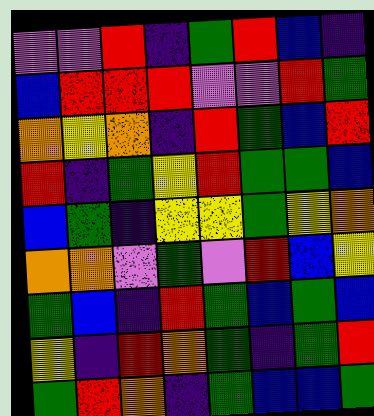[["violet", "violet", "red", "indigo", "green", "red", "blue", "indigo"], ["blue", "red", "red", "red", "violet", "violet", "red", "green"], ["orange", "yellow", "orange", "indigo", "red", "green", "blue", "red"], ["red", "indigo", "green", "yellow", "red", "green", "green", "blue"], ["blue", "green", "indigo", "yellow", "yellow", "green", "yellow", "orange"], ["orange", "orange", "violet", "green", "violet", "red", "blue", "yellow"], ["green", "blue", "indigo", "red", "green", "blue", "green", "blue"], ["yellow", "indigo", "red", "orange", "green", "indigo", "green", "red"], ["green", "red", "orange", "indigo", "green", "blue", "blue", "green"]]